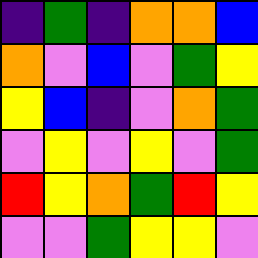[["indigo", "green", "indigo", "orange", "orange", "blue"], ["orange", "violet", "blue", "violet", "green", "yellow"], ["yellow", "blue", "indigo", "violet", "orange", "green"], ["violet", "yellow", "violet", "yellow", "violet", "green"], ["red", "yellow", "orange", "green", "red", "yellow"], ["violet", "violet", "green", "yellow", "yellow", "violet"]]